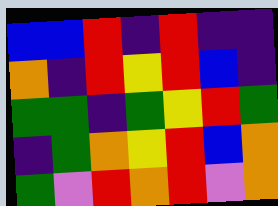[["blue", "blue", "red", "indigo", "red", "indigo", "indigo"], ["orange", "indigo", "red", "yellow", "red", "blue", "indigo"], ["green", "green", "indigo", "green", "yellow", "red", "green"], ["indigo", "green", "orange", "yellow", "red", "blue", "orange"], ["green", "violet", "red", "orange", "red", "violet", "orange"]]